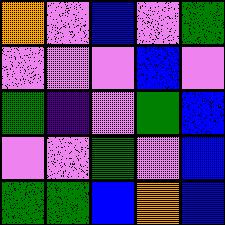[["orange", "violet", "blue", "violet", "green"], ["violet", "violet", "violet", "blue", "violet"], ["green", "indigo", "violet", "green", "blue"], ["violet", "violet", "green", "violet", "blue"], ["green", "green", "blue", "orange", "blue"]]